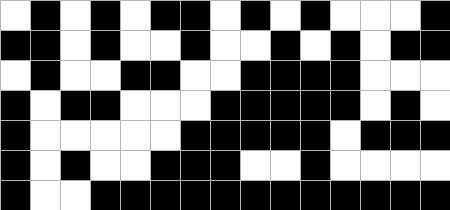[["white", "black", "white", "black", "white", "black", "black", "white", "black", "white", "black", "white", "white", "white", "black"], ["black", "black", "white", "black", "white", "white", "black", "white", "white", "black", "white", "black", "white", "black", "black"], ["white", "black", "white", "white", "black", "black", "white", "white", "black", "black", "black", "black", "white", "white", "white"], ["black", "white", "black", "black", "white", "white", "white", "black", "black", "black", "black", "black", "white", "black", "white"], ["black", "white", "white", "white", "white", "white", "black", "black", "black", "black", "black", "white", "black", "black", "black"], ["black", "white", "black", "white", "white", "black", "black", "black", "white", "white", "black", "white", "white", "white", "white"], ["black", "white", "white", "black", "black", "black", "black", "black", "black", "black", "black", "black", "black", "black", "black"]]